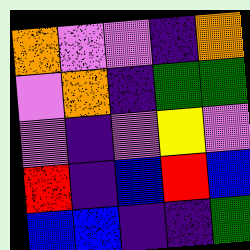[["orange", "violet", "violet", "indigo", "orange"], ["violet", "orange", "indigo", "green", "green"], ["violet", "indigo", "violet", "yellow", "violet"], ["red", "indigo", "blue", "red", "blue"], ["blue", "blue", "indigo", "indigo", "green"]]